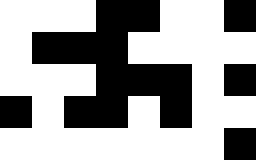[["white", "white", "white", "black", "black", "white", "white", "black"], ["white", "black", "black", "black", "white", "white", "white", "white"], ["white", "white", "white", "black", "black", "black", "white", "black"], ["black", "white", "black", "black", "white", "black", "white", "white"], ["white", "white", "white", "white", "white", "white", "white", "black"]]